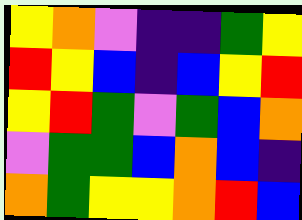[["yellow", "orange", "violet", "indigo", "indigo", "green", "yellow"], ["red", "yellow", "blue", "indigo", "blue", "yellow", "red"], ["yellow", "red", "green", "violet", "green", "blue", "orange"], ["violet", "green", "green", "blue", "orange", "blue", "indigo"], ["orange", "green", "yellow", "yellow", "orange", "red", "blue"]]